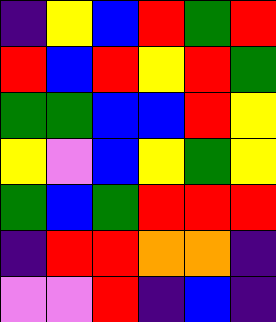[["indigo", "yellow", "blue", "red", "green", "red"], ["red", "blue", "red", "yellow", "red", "green"], ["green", "green", "blue", "blue", "red", "yellow"], ["yellow", "violet", "blue", "yellow", "green", "yellow"], ["green", "blue", "green", "red", "red", "red"], ["indigo", "red", "red", "orange", "orange", "indigo"], ["violet", "violet", "red", "indigo", "blue", "indigo"]]